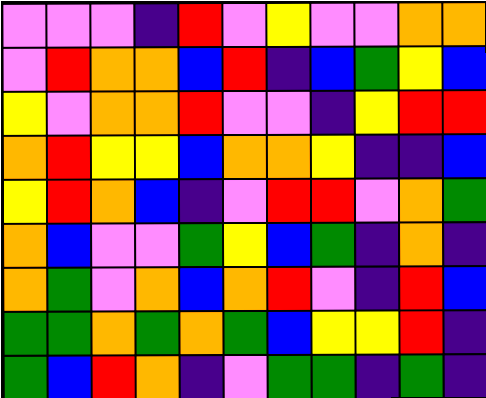[["violet", "violet", "violet", "indigo", "red", "violet", "yellow", "violet", "violet", "orange", "orange"], ["violet", "red", "orange", "orange", "blue", "red", "indigo", "blue", "green", "yellow", "blue"], ["yellow", "violet", "orange", "orange", "red", "violet", "violet", "indigo", "yellow", "red", "red"], ["orange", "red", "yellow", "yellow", "blue", "orange", "orange", "yellow", "indigo", "indigo", "blue"], ["yellow", "red", "orange", "blue", "indigo", "violet", "red", "red", "violet", "orange", "green"], ["orange", "blue", "violet", "violet", "green", "yellow", "blue", "green", "indigo", "orange", "indigo"], ["orange", "green", "violet", "orange", "blue", "orange", "red", "violet", "indigo", "red", "blue"], ["green", "green", "orange", "green", "orange", "green", "blue", "yellow", "yellow", "red", "indigo"], ["green", "blue", "red", "orange", "indigo", "violet", "green", "green", "indigo", "green", "indigo"]]